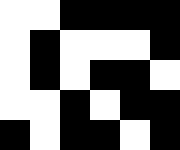[["white", "white", "black", "black", "black", "black"], ["white", "black", "white", "white", "white", "black"], ["white", "black", "white", "black", "black", "white"], ["white", "white", "black", "white", "black", "black"], ["black", "white", "black", "black", "white", "black"]]